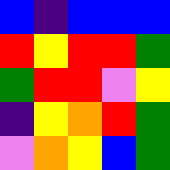[["blue", "indigo", "blue", "blue", "blue"], ["red", "yellow", "red", "red", "green"], ["green", "red", "red", "violet", "yellow"], ["indigo", "yellow", "orange", "red", "green"], ["violet", "orange", "yellow", "blue", "green"]]